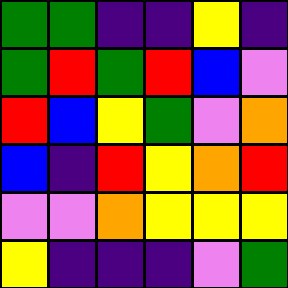[["green", "green", "indigo", "indigo", "yellow", "indigo"], ["green", "red", "green", "red", "blue", "violet"], ["red", "blue", "yellow", "green", "violet", "orange"], ["blue", "indigo", "red", "yellow", "orange", "red"], ["violet", "violet", "orange", "yellow", "yellow", "yellow"], ["yellow", "indigo", "indigo", "indigo", "violet", "green"]]